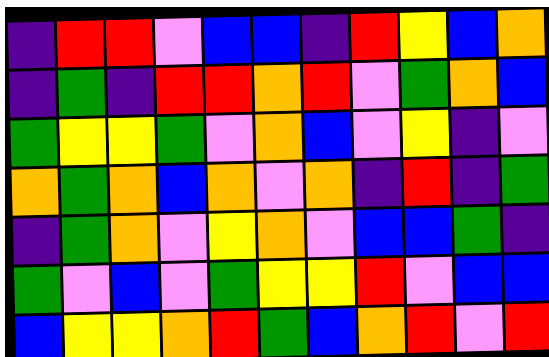[["indigo", "red", "red", "violet", "blue", "blue", "indigo", "red", "yellow", "blue", "orange"], ["indigo", "green", "indigo", "red", "red", "orange", "red", "violet", "green", "orange", "blue"], ["green", "yellow", "yellow", "green", "violet", "orange", "blue", "violet", "yellow", "indigo", "violet"], ["orange", "green", "orange", "blue", "orange", "violet", "orange", "indigo", "red", "indigo", "green"], ["indigo", "green", "orange", "violet", "yellow", "orange", "violet", "blue", "blue", "green", "indigo"], ["green", "violet", "blue", "violet", "green", "yellow", "yellow", "red", "violet", "blue", "blue"], ["blue", "yellow", "yellow", "orange", "red", "green", "blue", "orange", "red", "violet", "red"]]